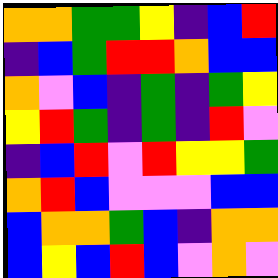[["orange", "orange", "green", "green", "yellow", "indigo", "blue", "red"], ["indigo", "blue", "green", "red", "red", "orange", "blue", "blue"], ["orange", "violet", "blue", "indigo", "green", "indigo", "green", "yellow"], ["yellow", "red", "green", "indigo", "green", "indigo", "red", "violet"], ["indigo", "blue", "red", "violet", "red", "yellow", "yellow", "green"], ["orange", "red", "blue", "violet", "violet", "violet", "blue", "blue"], ["blue", "orange", "orange", "green", "blue", "indigo", "orange", "orange"], ["blue", "yellow", "blue", "red", "blue", "violet", "orange", "violet"]]